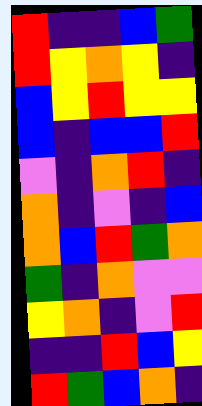[["red", "indigo", "indigo", "blue", "green"], ["red", "yellow", "orange", "yellow", "indigo"], ["blue", "yellow", "red", "yellow", "yellow"], ["blue", "indigo", "blue", "blue", "red"], ["violet", "indigo", "orange", "red", "indigo"], ["orange", "indigo", "violet", "indigo", "blue"], ["orange", "blue", "red", "green", "orange"], ["green", "indigo", "orange", "violet", "violet"], ["yellow", "orange", "indigo", "violet", "red"], ["indigo", "indigo", "red", "blue", "yellow"], ["red", "green", "blue", "orange", "indigo"]]